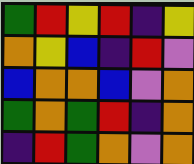[["green", "red", "yellow", "red", "indigo", "yellow"], ["orange", "yellow", "blue", "indigo", "red", "violet"], ["blue", "orange", "orange", "blue", "violet", "orange"], ["green", "orange", "green", "red", "indigo", "orange"], ["indigo", "red", "green", "orange", "violet", "orange"]]